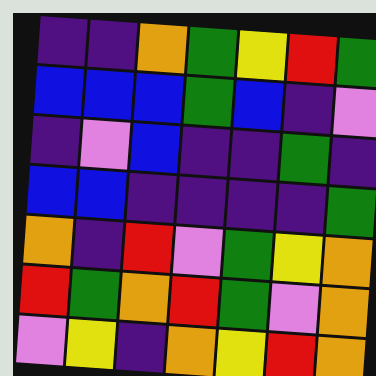[["indigo", "indigo", "orange", "green", "yellow", "red", "green"], ["blue", "blue", "blue", "green", "blue", "indigo", "violet"], ["indigo", "violet", "blue", "indigo", "indigo", "green", "indigo"], ["blue", "blue", "indigo", "indigo", "indigo", "indigo", "green"], ["orange", "indigo", "red", "violet", "green", "yellow", "orange"], ["red", "green", "orange", "red", "green", "violet", "orange"], ["violet", "yellow", "indigo", "orange", "yellow", "red", "orange"]]